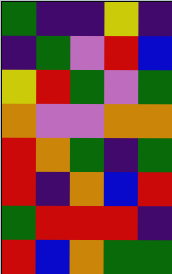[["green", "indigo", "indigo", "yellow", "indigo"], ["indigo", "green", "violet", "red", "blue"], ["yellow", "red", "green", "violet", "green"], ["orange", "violet", "violet", "orange", "orange"], ["red", "orange", "green", "indigo", "green"], ["red", "indigo", "orange", "blue", "red"], ["green", "red", "red", "red", "indigo"], ["red", "blue", "orange", "green", "green"]]